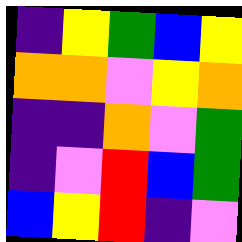[["indigo", "yellow", "green", "blue", "yellow"], ["orange", "orange", "violet", "yellow", "orange"], ["indigo", "indigo", "orange", "violet", "green"], ["indigo", "violet", "red", "blue", "green"], ["blue", "yellow", "red", "indigo", "violet"]]